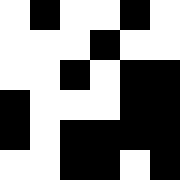[["white", "black", "white", "white", "black", "white"], ["white", "white", "white", "black", "white", "white"], ["white", "white", "black", "white", "black", "black"], ["black", "white", "white", "white", "black", "black"], ["black", "white", "black", "black", "black", "black"], ["white", "white", "black", "black", "white", "black"]]